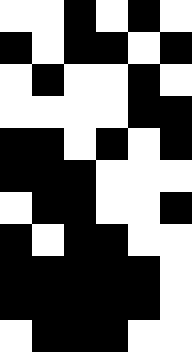[["white", "white", "black", "white", "black", "white"], ["black", "white", "black", "black", "white", "black"], ["white", "black", "white", "white", "black", "white"], ["white", "white", "white", "white", "black", "black"], ["black", "black", "white", "black", "white", "black"], ["black", "black", "black", "white", "white", "white"], ["white", "black", "black", "white", "white", "black"], ["black", "white", "black", "black", "white", "white"], ["black", "black", "black", "black", "black", "white"], ["black", "black", "black", "black", "black", "white"], ["white", "black", "black", "black", "white", "white"]]